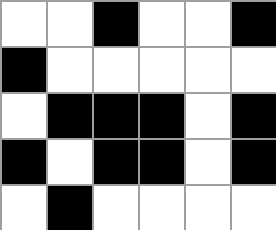[["white", "white", "black", "white", "white", "black"], ["black", "white", "white", "white", "white", "white"], ["white", "black", "black", "black", "white", "black"], ["black", "white", "black", "black", "white", "black"], ["white", "black", "white", "white", "white", "white"]]